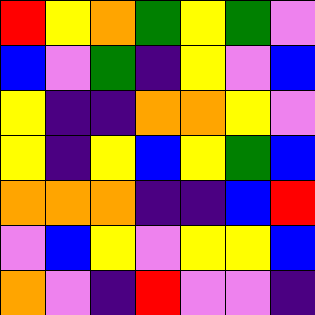[["red", "yellow", "orange", "green", "yellow", "green", "violet"], ["blue", "violet", "green", "indigo", "yellow", "violet", "blue"], ["yellow", "indigo", "indigo", "orange", "orange", "yellow", "violet"], ["yellow", "indigo", "yellow", "blue", "yellow", "green", "blue"], ["orange", "orange", "orange", "indigo", "indigo", "blue", "red"], ["violet", "blue", "yellow", "violet", "yellow", "yellow", "blue"], ["orange", "violet", "indigo", "red", "violet", "violet", "indigo"]]